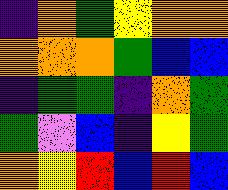[["indigo", "orange", "green", "yellow", "orange", "orange"], ["orange", "orange", "orange", "green", "blue", "blue"], ["indigo", "green", "green", "indigo", "orange", "green"], ["green", "violet", "blue", "indigo", "yellow", "green"], ["orange", "yellow", "red", "blue", "red", "blue"]]